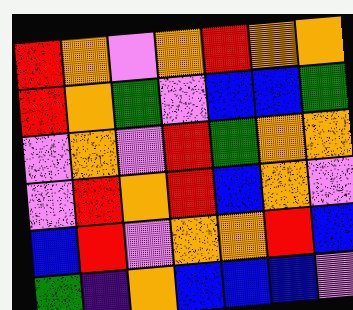[["red", "orange", "violet", "orange", "red", "orange", "orange"], ["red", "orange", "green", "violet", "blue", "blue", "green"], ["violet", "orange", "violet", "red", "green", "orange", "orange"], ["violet", "red", "orange", "red", "blue", "orange", "violet"], ["blue", "red", "violet", "orange", "orange", "red", "blue"], ["green", "indigo", "orange", "blue", "blue", "blue", "violet"]]